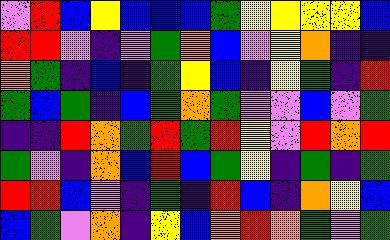[["violet", "red", "blue", "yellow", "blue", "blue", "blue", "green", "yellow", "yellow", "yellow", "yellow", "blue"], ["red", "red", "violet", "indigo", "violet", "green", "orange", "blue", "violet", "yellow", "orange", "indigo", "indigo"], ["orange", "green", "indigo", "blue", "indigo", "green", "yellow", "blue", "indigo", "yellow", "green", "indigo", "red"], ["green", "blue", "green", "indigo", "blue", "green", "orange", "green", "violet", "violet", "blue", "violet", "green"], ["indigo", "indigo", "red", "orange", "green", "red", "green", "red", "yellow", "violet", "red", "orange", "red"], ["green", "violet", "indigo", "orange", "blue", "red", "blue", "green", "yellow", "indigo", "green", "indigo", "green"], ["red", "red", "blue", "violet", "indigo", "green", "indigo", "red", "blue", "indigo", "orange", "yellow", "blue"], ["blue", "green", "violet", "orange", "indigo", "yellow", "blue", "orange", "red", "orange", "green", "violet", "green"]]